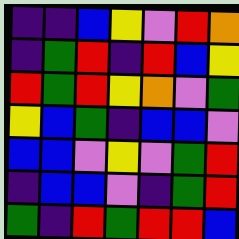[["indigo", "indigo", "blue", "yellow", "violet", "red", "orange"], ["indigo", "green", "red", "indigo", "red", "blue", "yellow"], ["red", "green", "red", "yellow", "orange", "violet", "green"], ["yellow", "blue", "green", "indigo", "blue", "blue", "violet"], ["blue", "blue", "violet", "yellow", "violet", "green", "red"], ["indigo", "blue", "blue", "violet", "indigo", "green", "red"], ["green", "indigo", "red", "green", "red", "red", "blue"]]